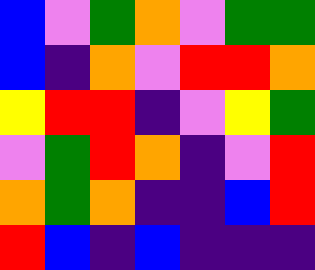[["blue", "violet", "green", "orange", "violet", "green", "green"], ["blue", "indigo", "orange", "violet", "red", "red", "orange"], ["yellow", "red", "red", "indigo", "violet", "yellow", "green"], ["violet", "green", "red", "orange", "indigo", "violet", "red"], ["orange", "green", "orange", "indigo", "indigo", "blue", "red"], ["red", "blue", "indigo", "blue", "indigo", "indigo", "indigo"]]